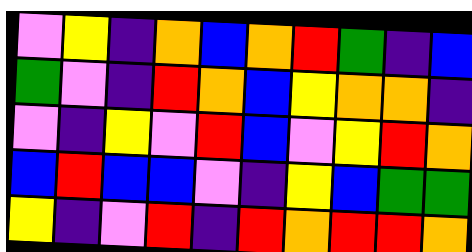[["violet", "yellow", "indigo", "orange", "blue", "orange", "red", "green", "indigo", "blue"], ["green", "violet", "indigo", "red", "orange", "blue", "yellow", "orange", "orange", "indigo"], ["violet", "indigo", "yellow", "violet", "red", "blue", "violet", "yellow", "red", "orange"], ["blue", "red", "blue", "blue", "violet", "indigo", "yellow", "blue", "green", "green"], ["yellow", "indigo", "violet", "red", "indigo", "red", "orange", "red", "red", "orange"]]